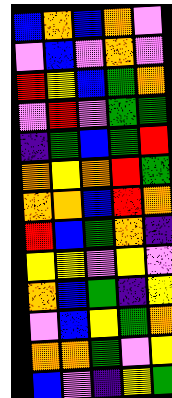[["blue", "orange", "blue", "orange", "violet"], ["violet", "blue", "violet", "orange", "violet"], ["red", "yellow", "blue", "green", "orange"], ["violet", "red", "violet", "green", "green"], ["indigo", "green", "blue", "green", "red"], ["orange", "yellow", "orange", "red", "green"], ["orange", "orange", "blue", "red", "orange"], ["red", "blue", "green", "orange", "indigo"], ["yellow", "yellow", "violet", "yellow", "violet"], ["orange", "blue", "green", "indigo", "yellow"], ["violet", "blue", "yellow", "green", "orange"], ["orange", "orange", "green", "violet", "yellow"], ["blue", "violet", "indigo", "yellow", "green"]]